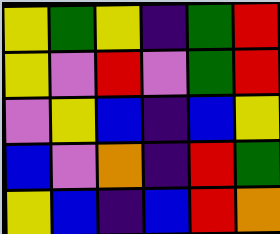[["yellow", "green", "yellow", "indigo", "green", "red"], ["yellow", "violet", "red", "violet", "green", "red"], ["violet", "yellow", "blue", "indigo", "blue", "yellow"], ["blue", "violet", "orange", "indigo", "red", "green"], ["yellow", "blue", "indigo", "blue", "red", "orange"]]